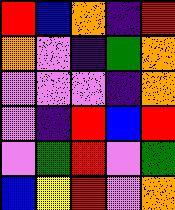[["red", "blue", "orange", "indigo", "red"], ["orange", "violet", "indigo", "green", "orange"], ["violet", "violet", "violet", "indigo", "orange"], ["violet", "indigo", "red", "blue", "red"], ["violet", "green", "red", "violet", "green"], ["blue", "yellow", "red", "violet", "orange"]]